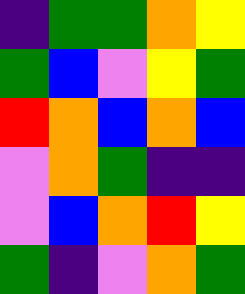[["indigo", "green", "green", "orange", "yellow"], ["green", "blue", "violet", "yellow", "green"], ["red", "orange", "blue", "orange", "blue"], ["violet", "orange", "green", "indigo", "indigo"], ["violet", "blue", "orange", "red", "yellow"], ["green", "indigo", "violet", "orange", "green"]]